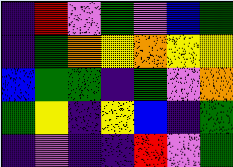[["indigo", "red", "violet", "green", "violet", "blue", "green"], ["indigo", "green", "orange", "yellow", "orange", "yellow", "yellow"], ["blue", "green", "green", "indigo", "green", "violet", "orange"], ["green", "yellow", "indigo", "yellow", "blue", "indigo", "green"], ["indigo", "violet", "indigo", "indigo", "red", "violet", "green"]]